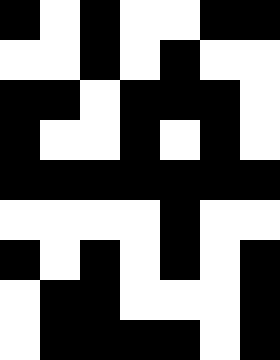[["black", "white", "black", "white", "white", "black", "black"], ["white", "white", "black", "white", "black", "white", "white"], ["black", "black", "white", "black", "black", "black", "white"], ["black", "white", "white", "black", "white", "black", "white"], ["black", "black", "black", "black", "black", "black", "black"], ["white", "white", "white", "white", "black", "white", "white"], ["black", "white", "black", "white", "black", "white", "black"], ["white", "black", "black", "white", "white", "white", "black"], ["white", "black", "black", "black", "black", "white", "black"]]